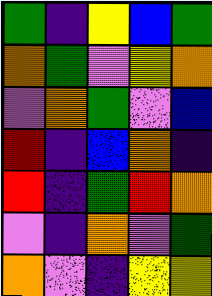[["green", "indigo", "yellow", "blue", "green"], ["orange", "green", "violet", "yellow", "orange"], ["violet", "orange", "green", "violet", "blue"], ["red", "indigo", "blue", "orange", "indigo"], ["red", "indigo", "green", "red", "orange"], ["violet", "indigo", "orange", "violet", "green"], ["orange", "violet", "indigo", "yellow", "yellow"]]